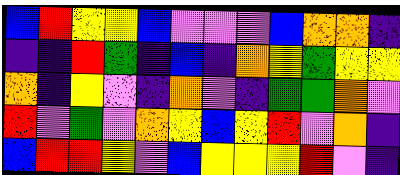[["blue", "red", "yellow", "yellow", "blue", "violet", "violet", "violet", "blue", "orange", "orange", "indigo"], ["indigo", "indigo", "red", "green", "indigo", "blue", "indigo", "orange", "yellow", "green", "yellow", "yellow"], ["orange", "indigo", "yellow", "violet", "indigo", "orange", "violet", "indigo", "green", "green", "orange", "violet"], ["red", "violet", "green", "violet", "orange", "yellow", "blue", "yellow", "red", "violet", "orange", "indigo"], ["blue", "red", "red", "yellow", "violet", "blue", "yellow", "yellow", "yellow", "red", "violet", "indigo"]]